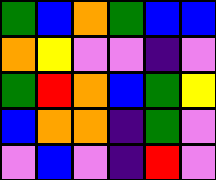[["green", "blue", "orange", "green", "blue", "blue"], ["orange", "yellow", "violet", "violet", "indigo", "violet"], ["green", "red", "orange", "blue", "green", "yellow"], ["blue", "orange", "orange", "indigo", "green", "violet"], ["violet", "blue", "violet", "indigo", "red", "violet"]]